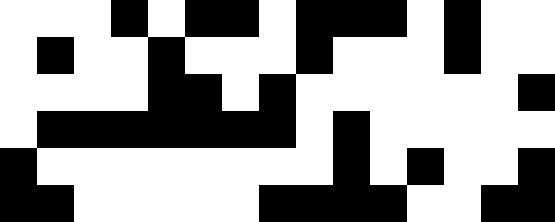[["white", "white", "white", "black", "white", "black", "black", "white", "black", "black", "black", "white", "black", "white", "white"], ["white", "black", "white", "white", "black", "white", "white", "white", "black", "white", "white", "white", "black", "white", "white"], ["white", "white", "white", "white", "black", "black", "white", "black", "white", "white", "white", "white", "white", "white", "black"], ["white", "black", "black", "black", "black", "black", "black", "black", "white", "black", "white", "white", "white", "white", "white"], ["black", "white", "white", "white", "white", "white", "white", "white", "white", "black", "white", "black", "white", "white", "black"], ["black", "black", "white", "white", "white", "white", "white", "black", "black", "black", "black", "white", "white", "black", "black"]]